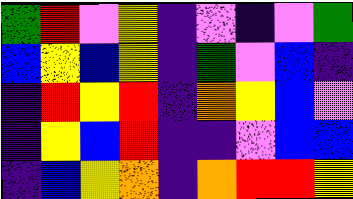[["green", "red", "violet", "yellow", "indigo", "violet", "indigo", "violet", "green"], ["blue", "yellow", "blue", "yellow", "indigo", "green", "violet", "blue", "indigo"], ["indigo", "red", "yellow", "red", "indigo", "orange", "yellow", "blue", "violet"], ["indigo", "yellow", "blue", "red", "indigo", "indigo", "violet", "blue", "blue"], ["indigo", "blue", "yellow", "orange", "indigo", "orange", "red", "red", "yellow"]]